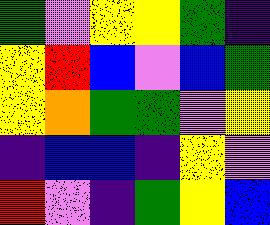[["green", "violet", "yellow", "yellow", "green", "indigo"], ["yellow", "red", "blue", "violet", "blue", "green"], ["yellow", "orange", "green", "green", "violet", "yellow"], ["indigo", "blue", "blue", "indigo", "yellow", "violet"], ["red", "violet", "indigo", "green", "yellow", "blue"]]